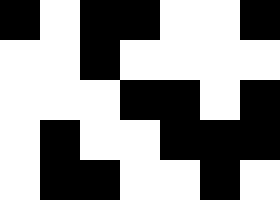[["black", "white", "black", "black", "white", "white", "black"], ["white", "white", "black", "white", "white", "white", "white"], ["white", "white", "white", "black", "black", "white", "black"], ["white", "black", "white", "white", "black", "black", "black"], ["white", "black", "black", "white", "white", "black", "white"]]